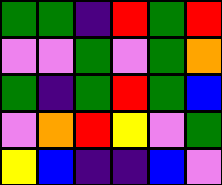[["green", "green", "indigo", "red", "green", "red"], ["violet", "violet", "green", "violet", "green", "orange"], ["green", "indigo", "green", "red", "green", "blue"], ["violet", "orange", "red", "yellow", "violet", "green"], ["yellow", "blue", "indigo", "indigo", "blue", "violet"]]